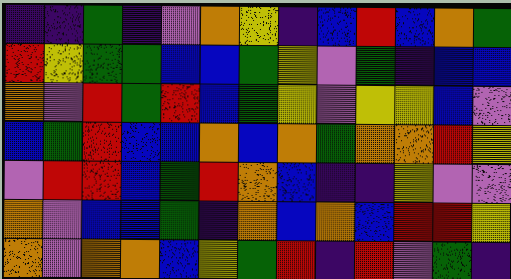[["indigo", "indigo", "green", "indigo", "violet", "orange", "yellow", "indigo", "blue", "red", "blue", "orange", "green"], ["red", "yellow", "green", "green", "blue", "blue", "green", "yellow", "violet", "green", "indigo", "blue", "blue"], ["orange", "violet", "red", "green", "red", "blue", "green", "yellow", "violet", "yellow", "yellow", "blue", "violet"], ["blue", "green", "red", "blue", "blue", "orange", "blue", "orange", "green", "orange", "orange", "red", "yellow"], ["violet", "red", "red", "blue", "green", "red", "orange", "blue", "indigo", "indigo", "yellow", "violet", "violet"], ["orange", "violet", "blue", "blue", "green", "indigo", "orange", "blue", "orange", "blue", "red", "red", "yellow"], ["orange", "violet", "orange", "orange", "blue", "yellow", "green", "red", "indigo", "red", "violet", "green", "indigo"]]